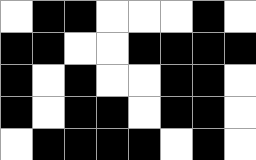[["white", "black", "black", "white", "white", "white", "black", "white"], ["black", "black", "white", "white", "black", "black", "black", "black"], ["black", "white", "black", "white", "white", "black", "black", "white"], ["black", "white", "black", "black", "white", "black", "black", "white"], ["white", "black", "black", "black", "black", "white", "black", "white"]]